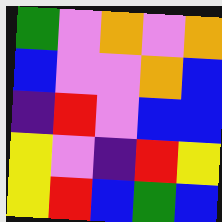[["green", "violet", "orange", "violet", "orange"], ["blue", "violet", "violet", "orange", "blue"], ["indigo", "red", "violet", "blue", "blue"], ["yellow", "violet", "indigo", "red", "yellow"], ["yellow", "red", "blue", "green", "blue"]]